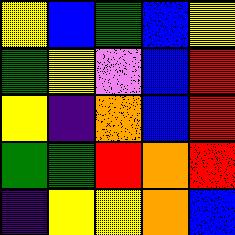[["yellow", "blue", "green", "blue", "yellow"], ["green", "yellow", "violet", "blue", "red"], ["yellow", "indigo", "orange", "blue", "red"], ["green", "green", "red", "orange", "red"], ["indigo", "yellow", "yellow", "orange", "blue"]]